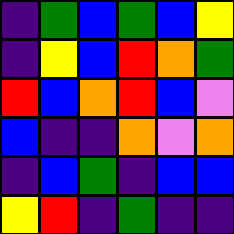[["indigo", "green", "blue", "green", "blue", "yellow"], ["indigo", "yellow", "blue", "red", "orange", "green"], ["red", "blue", "orange", "red", "blue", "violet"], ["blue", "indigo", "indigo", "orange", "violet", "orange"], ["indigo", "blue", "green", "indigo", "blue", "blue"], ["yellow", "red", "indigo", "green", "indigo", "indigo"]]